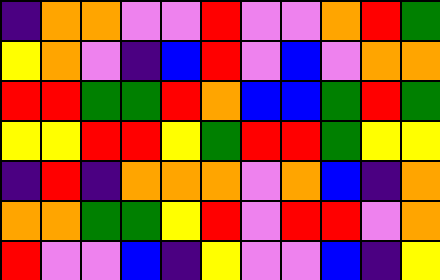[["indigo", "orange", "orange", "violet", "violet", "red", "violet", "violet", "orange", "red", "green"], ["yellow", "orange", "violet", "indigo", "blue", "red", "violet", "blue", "violet", "orange", "orange"], ["red", "red", "green", "green", "red", "orange", "blue", "blue", "green", "red", "green"], ["yellow", "yellow", "red", "red", "yellow", "green", "red", "red", "green", "yellow", "yellow"], ["indigo", "red", "indigo", "orange", "orange", "orange", "violet", "orange", "blue", "indigo", "orange"], ["orange", "orange", "green", "green", "yellow", "red", "violet", "red", "red", "violet", "orange"], ["red", "violet", "violet", "blue", "indigo", "yellow", "violet", "violet", "blue", "indigo", "yellow"]]